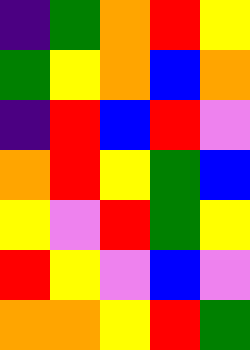[["indigo", "green", "orange", "red", "yellow"], ["green", "yellow", "orange", "blue", "orange"], ["indigo", "red", "blue", "red", "violet"], ["orange", "red", "yellow", "green", "blue"], ["yellow", "violet", "red", "green", "yellow"], ["red", "yellow", "violet", "blue", "violet"], ["orange", "orange", "yellow", "red", "green"]]